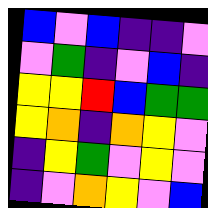[["blue", "violet", "blue", "indigo", "indigo", "violet"], ["violet", "green", "indigo", "violet", "blue", "indigo"], ["yellow", "yellow", "red", "blue", "green", "green"], ["yellow", "orange", "indigo", "orange", "yellow", "violet"], ["indigo", "yellow", "green", "violet", "yellow", "violet"], ["indigo", "violet", "orange", "yellow", "violet", "blue"]]